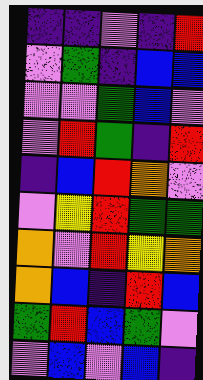[["indigo", "indigo", "violet", "indigo", "red"], ["violet", "green", "indigo", "blue", "blue"], ["violet", "violet", "green", "blue", "violet"], ["violet", "red", "green", "indigo", "red"], ["indigo", "blue", "red", "orange", "violet"], ["violet", "yellow", "red", "green", "green"], ["orange", "violet", "red", "yellow", "orange"], ["orange", "blue", "indigo", "red", "blue"], ["green", "red", "blue", "green", "violet"], ["violet", "blue", "violet", "blue", "indigo"]]